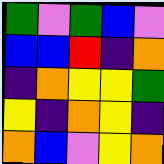[["green", "violet", "green", "blue", "violet"], ["blue", "blue", "red", "indigo", "orange"], ["indigo", "orange", "yellow", "yellow", "green"], ["yellow", "indigo", "orange", "yellow", "indigo"], ["orange", "blue", "violet", "yellow", "orange"]]